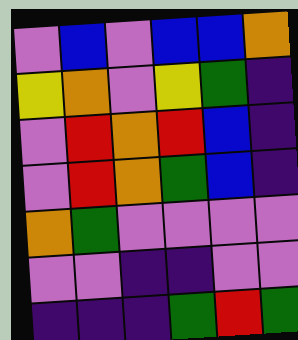[["violet", "blue", "violet", "blue", "blue", "orange"], ["yellow", "orange", "violet", "yellow", "green", "indigo"], ["violet", "red", "orange", "red", "blue", "indigo"], ["violet", "red", "orange", "green", "blue", "indigo"], ["orange", "green", "violet", "violet", "violet", "violet"], ["violet", "violet", "indigo", "indigo", "violet", "violet"], ["indigo", "indigo", "indigo", "green", "red", "green"]]